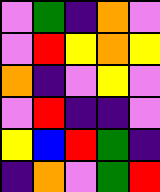[["violet", "green", "indigo", "orange", "violet"], ["violet", "red", "yellow", "orange", "yellow"], ["orange", "indigo", "violet", "yellow", "violet"], ["violet", "red", "indigo", "indigo", "violet"], ["yellow", "blue", "red", "green", "indigo"], ["indigo", "orange", "violet", "green", "red"]]